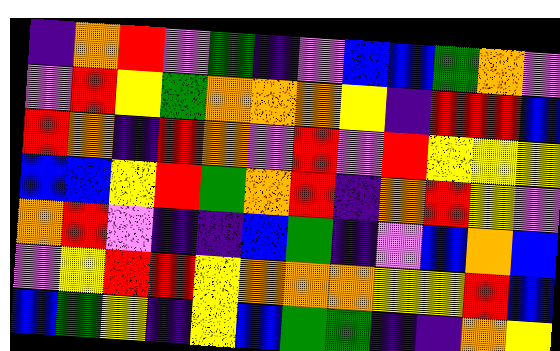[["indigo", "orange", "red", "violet", "green", "indigo", "violet", "blue", "blue", "green", "orange", "violet"], ["violet", "red", "yellow", "green", "orange", "orange", "orange", "yellow", "indigo", "red", "red", "blue"], ["red", "orange", "indigo", "red", "orange", "violet", "red", "violet", "red", "yellow", "yellow", "yellow"], ["blue", "blue", "yellow", "red", "green", "orange", "red", "indigo", "orange", "red", "yellow", "violet"], ["orange", "red", "violet", "indigo", "indigo", "blue", "green", "indigo", "violet", "blue", "orange", "blue"], ["violet", "yellow", "red", "red", "yellow", "orange", "orange", "orange", "yellow", "yellow", "red", "blue"], ["blue", "green", "yellow", "indigo", "yellow", "blue", "green", "green", "indigo", "indigo", "orange", "yellow"]]